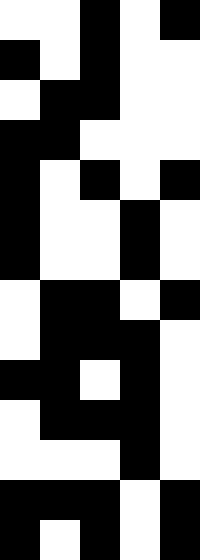[["white", "white", "black", "white", "black"], ["black", "white", "black", "white", "white"], ["white", "black", "black", "white", "white"], ["black", "black", "white", "white", "white"], ["black", "white", "black", "white", "black"], ["black", "white", "white", "black", "white"], ["black", "white", "white", "black", "white"], ["white", "black", "black", "white", "black"], ["white", "black", "black", "black", "white"], ["black", "black", "white", "black", "white"], ["white", "black", "black", "black", "white"], ["white", "white", "white", "black", "white"], ["black", "black", "black", "white", "black"], ["black", "white", "black", "white", "black"]]